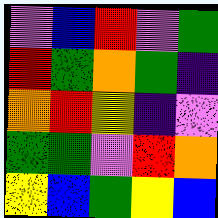[["violet", "blue", "red", "violet", "green"], ["red", "green", "orange", "green", "indigo"], ["orange", "red", "yellow", "indigo", "violet"], ["green", "green", "violet", "red", "orange"], ["yellow", "blue", "green", "yellow", "blue"]]